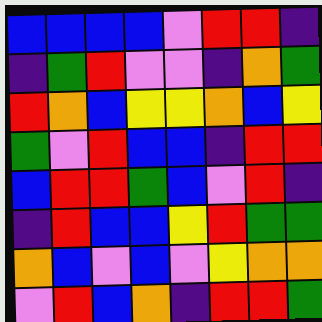[["blue", "blue", "blue", "blue", "violet", "red", "red", "indigo"], ["indigo", "green", "red", "violet", "violet", "indigo", "orange", "green"], ["red", "orange", "blue", "yellow", "yellow", "orange", "blue", "yellow"], ["green", "violet", "red", "blue", "blue", "indigo", "red", "red"], ["blue", "red", "red", "green", "blue", "violet", "red", "indigo"], ["indigo", "red", "blue", "blue", "yellow", "red", "green", "green"], ["orange", "blue", "violet", "blue", "violet", "yellow", "orange", "orange"], ["violet", "red", "blue", "orange", "indigo", "red", "red", "green"]]